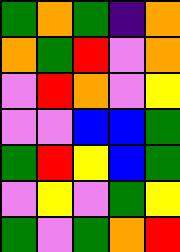[["green", "orange", "green", "indigo", "orange"], ["orange", "green", "red", "violet", "orange"], ["violet", "red", "orange", "violet", "yellow"], ["violet", "violet", "blue", "blue", "green"], ["green", "red", "yellow", "blue", "green"], ["violet", "yellow", "violet", "green", "yellow"], ["green", "violet", "green", "orange", "red"]]